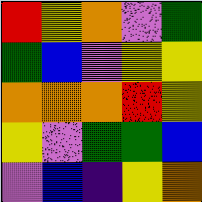[["red", "yellow", "orange", "violet", "green"], ["green", "blue", "violet", "yellow", "yellow"], ["orange", "orange", "orange", "red", "yellow"], ["yellow", "violet", "green", "green", "blue"], ["violet", "blue", "indigo", "yellow", "orange"]]